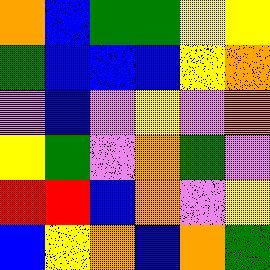[["orange", "blue", "green", "green", "yellow", "yellow"], ["green", "blue", "blue", "blue", "yellow", "orange"], ["violet", "blue", "violet", "yellow", "violet", "orange"], ["yellow", "green", "violet", "orange", "green", "violet"], ["red", "red", "blue", "orange", "violet", "yellow"], ["blue", "yellow", "orange", "blue", "orange", "green"]]